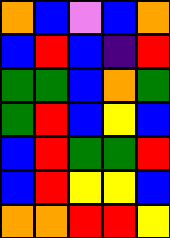[["orange", "blue", "violet", "blue", "orange"], ["blue", "red", "blue", "indigo", "red"], ["green", "green", "blue", "orange", "green"], ["green", "red", "blue", "yellow", "blue"], ["blue", "red", "green", "green", "red"], ["blue", "red", "yellow", "yellow", "blue"], ["orange", "orange", "red", "red", "yellow"]]